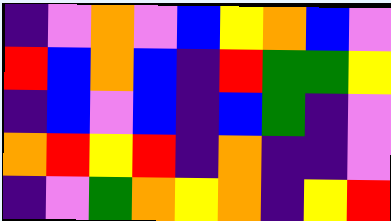[["indigo", "violet", "orange", "violet", "blue", "yellow", "orange", "blue", "violet"], ["red", "blue", "orange", "blue", "indigo", "red", "green", "green", "yellow"], ["indigo", "blue", "violet", "blue", "indigo", "blue", "green", "indigo", "violet"], ["orange", "red", "yellow", "red", "indigo", "orange", "indigo", "indigo", "violet"], ["indigo", "violet", "green", "orange", "yellow", "orange", "indigo", "yellow", "red"]]